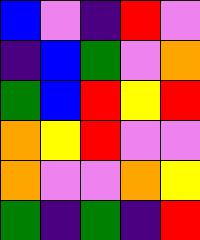[["blue", "violet", "indigo", "red", "violet"], ["indigo", "blue", "green", "violet", "orange"], ["green", "blue", "red", "yellow", "red"], ["orange", "yellow", "red", "violet", "violet"], ["orange", "violet", "violet", "orange", "yellow"], ["green", "indigo", "green", "indigo", "red"]]